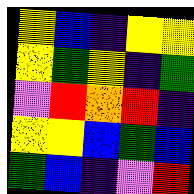[["yellow", "blue", "indigo", "yellow", "yellow"], ["yellow", "green", "yellow", "indigo", "green"], ["violet", "red", "orange", "red", "indigo"], ["yellow", "yellow", "blue", "green", "blue"], ["green", "blue", "indigo", "violet", "red"]]